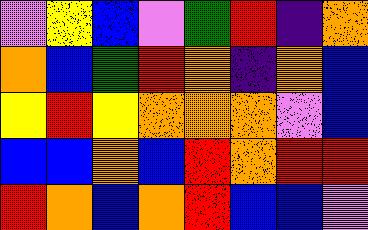[["violet", "yellow", "blue", "violet", "green", "red", "indigo", "orange"], ["orange", "blue", "green", "red", "orange", "indigo", "orange", "blue"], ["yellow", "red", "yellow", "orange", "orange", "orange", "violet", "blue"], ["blue", "blue", "orange", "blue", "red", "orange", "red", "red"], ["red", "orange", "blue", "orange", "red", "blue", "blue", "violet"]]